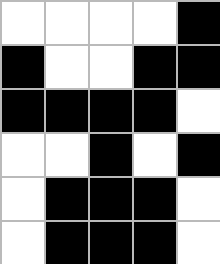[["white", "white", "white", "white", "black"], ["black", "white", "white", "black", "black"], ["black", "black", "black", "black", "white"], ["white", "white", "black", "white", "black"], ["white", "black", "black", "black", "white"], ["white", "black", "black", "black", "white"]]